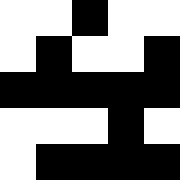[["white", "white", "black", "white", "white"], ["white", "black", "white", "white", "black"], ["black", "black", "black", "black", "black"], ["white", "white", "white", "black", "white"], ["white", "black", "black", "black", "black"]]